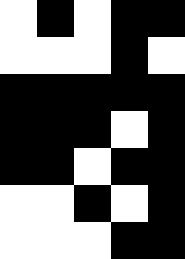[["white", "black", "white", "black", "black"], ["white", "white", "white", "black", "white"], ["black", "black", "black", "black", "black"], ["black", "black", "black", "white", "black"], ["black", "black", "white", "black", "black"], ["white", "white", "black", "white", "black"], ["white", "white", "white", "black", "black"]]